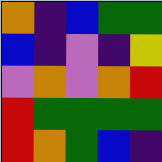[["orange", "indigo", "blue", "green", "green"], ["blue", "indigo", "violet", "indigo", "yellow"], ["violet", "orange", "violet", "orange", "red"], ["red", "green", "green", "green", "green"], ["red", "orange", "green", "blue", "indigo"]]